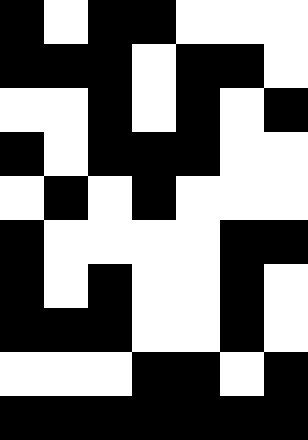[["black", "white", "black", "black", "white", "white", "white"], ["black", "black", "black", "white", "black", "black", "white"], ["white", "white", "black", "white", "black", "white", "black"], ["black", "white", "black", "black", "black", "white", "white"], ["white", "black", "white", "black", "white", "white", "white"], ["black", "white", "white", "white", "white", "black", "black"], ["black", "white", "black", "white", "white", "black", "white"], ["black", "black", "black", "white", "white", "black", "white"], ["white", "white", "white", "black", "black", "white", "black"], ["black", "black", "black", "black", "black", "black", "black"]]